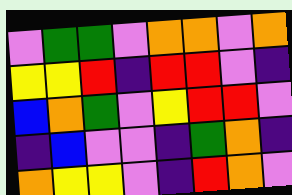[["violet", "green", "green", "violet", "orange", "orange", "violet", "orange"], ["yellow", "yellow", "red", "indigo", "red", "red", "violet", "indigo"], ["blue", "orange", "green", "violet", "yellow", "red", "red", "violet"], ["indigo", "blue", "violet", "violet", "indigo", "green", "orange", "indigo"], ["orange", "yellow", "yellow", "violet", "indigo", "red", "orange", "violet"]]